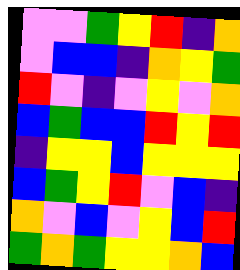[["violet", "violet", "green", "yellow", "red", "indigo", "orange"], ["violet", "blue", "blue", "indigo", "orange", "yellow", "green"], ["red", "violet", "indigo", "violet", "yellow", "violet", "orange"], ["blue", "green", "blue", "blue", "red", "yellow", "red"], ["indigo", "yellow", "yellow", "blue", "yellow", "yellow", "yellow"], ["blue", "green", "yellow", "red", "violet", "blue", "indigo"], ["orange", "violet", "blue", "violet", "yellow", "blue", "red"], ["green", "orange", "green", "yellow", "yellow", "orange", "blue"]]